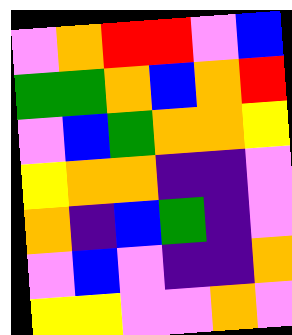[["violet", "orange", "red", "red", "violet", "blue"], ["green", "green", "orange", "blue", "orange", "red"], ["violet", "blue", "green", "orange", "orange", "yellow"], ["yellow", "orange", "orange", "indigo", "indigo", "violet"], ["orange", "indigo", "blue", "green", "indigo", "violet"], ["violet", "blue", "violet", "indigo", "indigo", "orange"], ["yellow", "yellow", "violet", "violet", "orange", "violet"]]